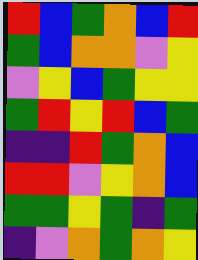[["red", "blue", "green", "orange", "blue", "red"], ["green", "blue", "orange", "orange", "violet", "yellow"], ["violet", "yellow", "blue", "green", "yellow", "yellow"], ["green", "red", "yellow", "red", "blue", "green"], ["indigo", "indigo", "red", "green", "orange", "blue"], ["red", "red", "violet", "yellow", "orange", "blue"], ["green", "green", "yellow", "green", "indigo", "green"], ["indigo", "violet", "orange", "green", "orange", "yellow"]]